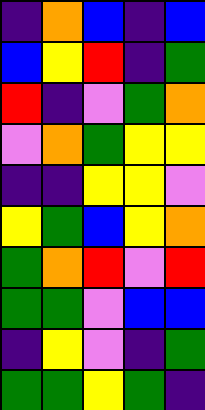[["indigo", "orange", "blue", "indigo", "blue"], ["blue", "yellow", "red", "indigo", "green"], ["red", "indigo", "violet", "green", "orange"], ["violet", "orange", "green", "yellow", "yellow"], ["indigo", "indigo", "yellow", "yellow", "violet"], ["yellow", "green", "blue", "yellow", "orange"], ["green", "orange", "red", "violet", "red"], ["green", "green", "violet", "blue", "blue"], ["indigo", "yellow", "violet", "indigo", "green"], ["green", "green", "yellow", "green", "indigo"]]